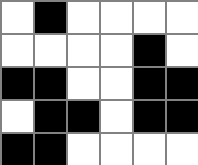[["white", "black", "white", "white", "white", "white"], ["white", "white", "white", "white", "black", "white"], ["black", "black", "white", "white", "black", "black"], ["white", "black", "black", "white", "black", "black"], ["black", "black", "white", "white", "white", "white"]]